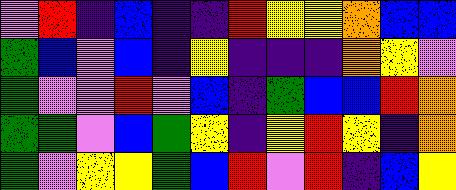[["violet", "red", "indigo", "blue", "indigo", "indigo", "red", "yellow", "yellow", "orange", "blue", "blue"], ["green", "blue", "violet", "blue", "indigo", "yellow", "indigo", "indigo", "indigo", "orange", "yellow", "violet"], ["green", "violet", "violet", "red", "violet", "blue", "indigo", "green", "blue", "blue", "red", "orange"], ["green", "green", "violet", "blue", "green", "yellow", "indigo", "yellow", "red", "yellow", "indigo", "orange"], ["green", "violet", "yellow", "yellow", "green", "blue", "red", "violet", "red", "indigo", "blue", "yellow"]]